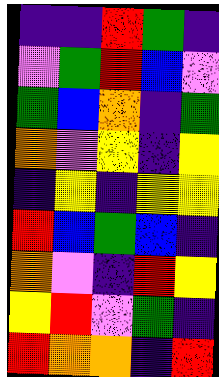[["indigo", "indigo", "red", "green", "indigo"], ["violet", "green", "red", "blue", "violet"], ["green", "blue", "orange", "indigo", "green"], ["orange", "violet", "yellow", "indigo", "yellow"], ["indigo", "yellow", "indigo", "yellow", "yellow"], ["red", "blue", "green", "blue", "indigo"], ["orange", "violet", "indigo", "red", "yellow"], ["yellow", "red", "violet", "green", "indigo"], ["red", "orange", "orange", "indigo", "red"]]